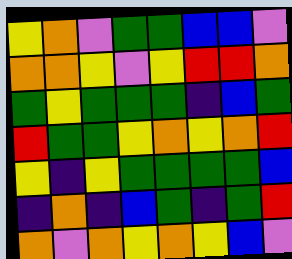[["yellow", "orange", "violet", "green", "green", "blue", "blue", "violet"], ["orange", "orange", "yellow", "violet", "yellow", "red", "red", "orange"], ["green", "yellow", "green", "green", "green", "indigo", "blue", "green"], ["red", "green", "green", "yellow", "orange", "yellow", "orange", "red"], ["yellow", "indigo", "yellow", "green", "green", "green", "green", "blue"], ["indigo", "orange", "indigo", "blue", "green", "indigo", "green", "red"], ["orange", "violet", "orange", "yellow", "orange", "yellow", "blue", "violet"]]